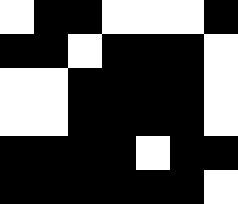[["white", "black", "black", "white", "white", "white", "black"], ["black", "black", "white", "black", "black", "black", "white"], ["white", "white", "black", "black", "black", "black", "white"], ["white", "white", "black", "black", "black", "black", "white"], ["black", "black", "black", "black", "white", "black", "black"], ["black", "black", "black", "black", "black", "black", "white"]]